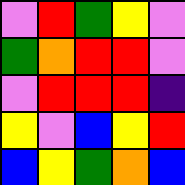[["violet", "red", "green", "yellow", "violet"], ["green", "orange", "red", "red", "violet"], ["violet", "red", "red", "red", "indigo"], ["yellow", "violet", "blue", "yellow", "red"], ["blue", "yellow", "green", "orange", "blue"]]